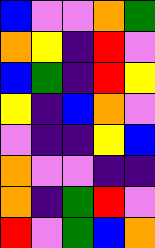[["blue", "violet", "violet", "orange", "green"], ["orange", "yellow", "indigo", "red", "violet"], ["blue", "green", "indigo", "red", "yellow"], ["yellow", "indigo", "blue", "orange", "violet"], ["violet", "indigo", "indigo", "yellow", "blue"], ["orange", "violet", "violet", "indigo", "indigo"], ["orange", "indigo", "green", "red", "violet"], ["red", "violet", "green", "blue", "orange"]]